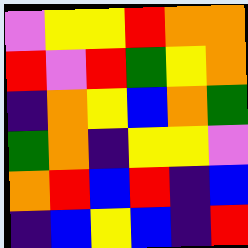[["violet", "yellow", "yellow", "red", "orange", "orange"], ["red", "violet", "red", "green", "yellow", "orange"], ["indigo", "orange", "yellow", "blue", "orange", "green"], ["green", "orange", "indigo", "yellow", "yellow", "violet"], ["orange", "red", "blue", "red", "indigo", "blue"], ["indigo", "blue", "yellow", "blue", "indigo", "red"]]